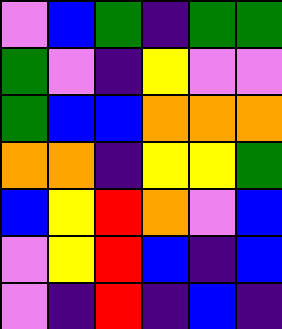[["violet", "blue", "green", "indigo", "green", "green"], ["green", "violet", "indigo", "yellow", "violet", "violet"], ["green", "blue", "blue", "orange", "orange", "orange"], ["orange", "orange", "indigo", "yellow", "yellow", "green"], ["blue", "yellow", "red", "orange", "violet", "blue"], ["violet", "yellow", "red", "blue", "indigo", "blue"], ["violet", "indigo", "red", "indigo", "blue", "indigo"]]